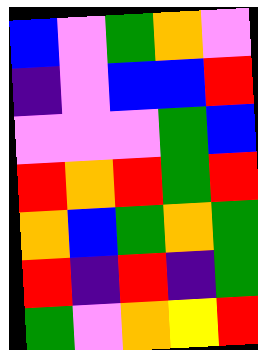[["blue", "violet", "green", "orange", "violet"], ["indigo", "violet", "blue", "blue", "red"], ["violet", "violet", "violet", "green", "blue"], ["red", "orange", "red", "green", "red"], ["orange", "blue", "green", "orange", "green"], ["red", "indigo", "red", "indigo", "green"], ["green", "violet", "orange", "yellow", "red"]]